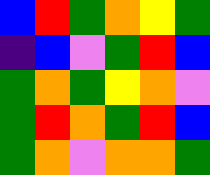[["blue", "red", "green", "orange", "yellow", "green"], ["indigo", "blue", "violet", "green", "red", "blue"], ["green", "orange", "green", "yellow", "orange", "violet"], ["green", "red", "orange", "green", "red", "blue"], ["green", "orange", "violet", "orange", "orange", "green"]]